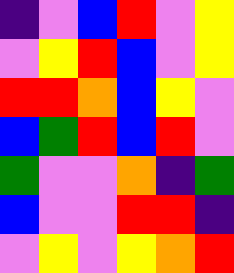[["indigo", "violet", "blue", "red", "violet", "yellow"], ["violet", "yellow", "red", "blue", "violet", "yellow"], ["red", "red", "orange", "blue", "yellow", "violet"], ["blue", "green", "red", "blue", "red", "violet"], ["green", "violet", "violet", "orange", "indigo", "green"], ["blue", "violet", "violet", "red", "red", "indigo"], ["violet", "yellow", "violet", "yellow", "orange", "red"]]